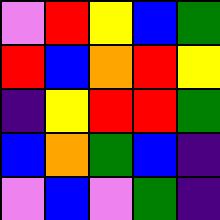[["violet", "red", "yellow", "blue", "green"], ["red", "blue", "orange", "red", "yellow"], ["indigo", "yellow", "red", "red", "green"], ["blue", "orange", "green", "blue", "indigo"], ["violet", "blue", "violet", "green", "indigo"]]